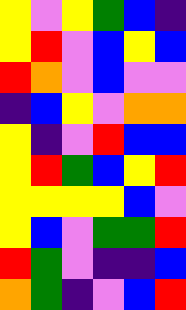[["yellow", "violet", "yellow", "green", "blue", "indigo"], ["yellow", "red", "violet", "blue", "yellow", "blue"], ["red", "orange", "violet", "blue", "violet", "violet"], ["indigo", "blue", "yellow", "violet", "orange", "orange"], ["yellow", "indigo", "violet", "red", "blue", "blue"], ["yellow", "red", "green", "blue", "yellow", "red"], ["yellow", "yellow", "yellow", "yellow", "blue", "violet"], ["yellow", "blue", "violet", "green", "green", "red"], ["red", "green", "violet", "indigo", "indigo", "blue"], ["orange", "green", "indigo", "violet", "blue", "red"]]